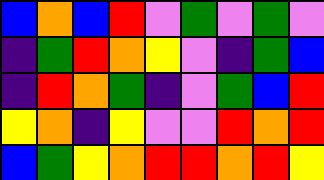[["blue", "orange", "blue", "red", "violet", "green", "violet", "green", "violet"], ["indigo", "green", "red", "orange", "yellow", "violet", "indigo", "green", "blue"], ["indigo", "red", "orange", "green", "indigo", "violet", "green", "blue", "red"], ["yellow", "orange", "indigo", "yellow", "violet", "violet", "red", "orange", "red"], ["blue", "green", "yellow", "orange", "red", "red", "orange", "red", "yellow"]]